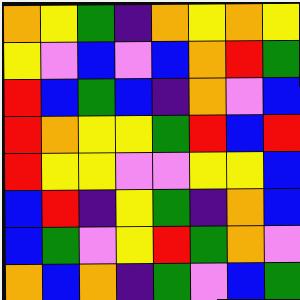[["orange", "yellow", "green", "indigo", "orange", "yellow", "orange", "yellow"], ["yellow", "violet", "blue", "violet", "blue", "orange", "red", "green"], ["red", "blue", "green", "blue", "indigo", "orange", "violet", "blue"], ["red", "orange", "yellow", "yellow", "green", "red", "blue", "red"], ["red", "yellow", "yellow", "violet", "violet", "yellow", "yellow", "blue"], ["blue", "red", "indigo", "yellow", "green", "indigo", "orange", "blue"], ["blue", "green", "violet", "yellow", "red", "green", "orange", "violet"], ["orange", "blue", "orange", "indigo", "green", "violet", "blue", "green"]]